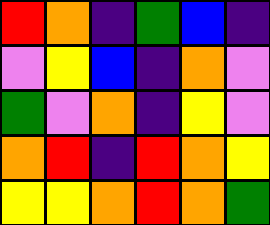[["red", "orange", "indigo", "green", "blue", "indigo"], ["violet", "yellow", "blue", "indigo", "orange", "violet"], ["green", "violet", "orange", "indigo", "yellow", "violet"], ["orange", "red", "indigo", "red", "orange", "yellow"], ["yellow", "yellow", "orange", "red", "orange", "green"]]